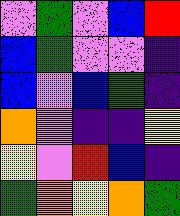[["violet", "green", "violet", "blue", "red"], ["blue", "green", "violet", "violet", "indigo"], ["blue", "violet", "blue", "green", "indigo"], ["orange", "violet", "indigo", "indigo", "yellow"], ["yellow", "violet", "red", "blue", "indigo"], ["green", "orange", "yellow", "orange", "green"]]